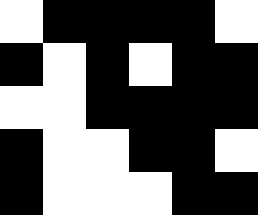[["white", "black", "black", "black", "black", "white"], ["black", "white", "black", "white", "black", "black"], ["white", "white", "black", "black", "black", "black"], ["black", "white", "white", "black", "black", "white"], ["black", "white", "white", "white", "black", "black"]]